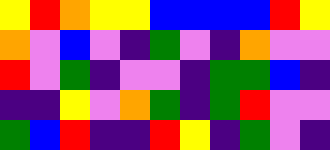[["yellow", "red", "orange", "yellow", "yellow", "blue", "blue", "blue", "blue", "red", "yellow"], ["orange", "violet", "blue", "violet", "indigo", "green", "violet", "indigo", "orange", "violet", "violet"], ["red", "violet", "green", "indigo", "violet", "violet", "indigo", "green", "green", "blue", "indigo"], ["indigo", "indigo", "yellow", "violet", "orange", "green", "indigo", "green", "red", "violet", "violet"], ["green", "blue", "red", "indigo", "indigo", "red", "yellow", "indigo", "green", "violet", "indigo"]]